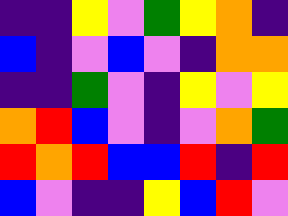[["indigo", "indigo", "yellow", "violet", "green", "yellow", "orange", "indigo"], ["blue", "indigo", "violet", "blue", "violet", "indigo", "orange", "orange"], ["indigo", "indigo", "green", "violet", "indigo", "yellow", "violet", "yellow"], ["orange", "red", "blue", "violet", "indigo", "violet", "orange", "green"], ["red", "orange", "red", "blue", "blue", "red", "indigo", "red"], ["blue", "violet", "indigo", "indigo", "yellow", "blue", "red", "violet"]]